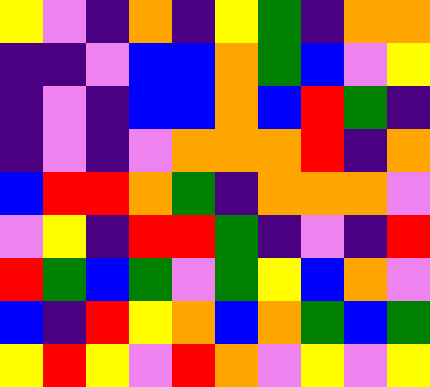[["yellow", "violet", "indigo", "orange", "indigo", "yellow", "green", "indigo", "orange", "orange"], ["indigo", "indigo", "violet", "blue", "blue", "orange", "green", "blue", "violet", "yellow"], ["indigo", "violet", "indigo", "blue", "blue", "orange", "blue", "red", "green", "indigo"], ["indigo", "violet", "indigo", "violet", "orange", "orange", "orange", "red", "indigo", "orange"], ["blue", "red", "red", "orange", "green", "indigo", "orange", "orange", "orange", "violet"], ["violet", "yellow", "indigo", "red", "red", "green", "indigo", "violet", "indigo", "red"], ["red", "green", "blue", "green", "violet", "green", "yellow", "blue", "orange", "violet"], ["blue", "indigo", "red", "yellow", "orange", "blue", "orange", "green", "blue", "green"], ["yellow", "red", "yellow", "violet", "red", "orange", "violet", "yellow", "violet", "yellow"]]